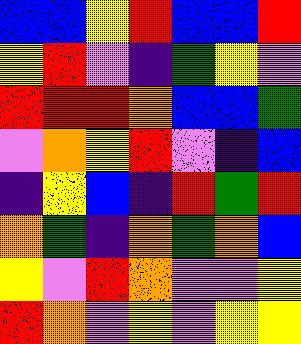[["blue", "blue", "yellow", "red", "blue", "blue", "red"], ["yellow", "red", "violet", "indigo", "green", "yellow", "violet"], ["red", "red", "red", "orange", "blue", "blue", "green"], ["violet", "orange", "yellow", "red", "violet", "indigo", "blue"], ["indigo", "yellow", "blue", "indigo", "red", "green", "red"], ["orange", "green", "indigo", "orange", "green", "orange", "blue"], ["yellow", "violet", "red", "orange", "violet", "violet", "yellow"], ["red", "orange", "violet", "yellow", "violet", "yellow", "yellow"]]